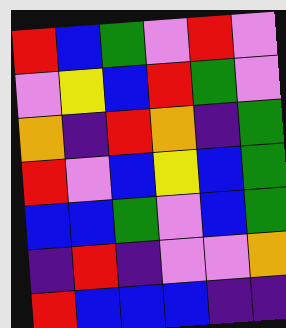[["red", "blue", "green", "violet", "red", "violet"], ["violet", "yellow", "blue", "red", "green", "violet"], ["orange", "indigo", "red", "orange", "indigo", "green"], ["red", "violet", "blue", "yellow", "blue", "green"], ["blue", "blue", "green", "violet", "blue", "green"], ["indigo", "red", "indigo", "violet", "violet", "orange"], ["red", "blue", "blue", "blue", "indigo", "indigo"]]